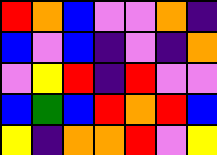[["red", "orange", "blue", "violet", "violet", "orange", "indigo"], ["blue", "violet", "blue", "indigo", "violet", "indigo", "orange"], ["violet", "yellow", "red", "indigo", "red", "violet", "violet"], ["blue", "green", "blue", "red", "orange", "red", "blue"], ["yellow", "indigo", "orange", "orange", "red", "violet", "yellow"]]